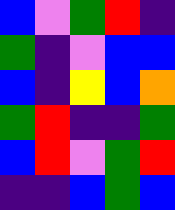[["blue", "violet", "green", "red", "indigo"], ["green", "indigo", "violet", "blue", "blue"], ["blue", "indigo", "yellow", "blue", "orange"], ["green", "red", "indigo", "indigo", "green"], ["blue", "red", "violet", "green", "red"], ["indigo", "indigo", "blue", "green", "blue"]]